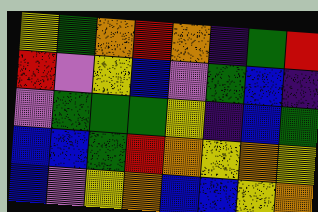[["yellow", "green", "orange", "red", "orange", "indigo", "green", "red"], ["red", "violet", "yellow", "blue", "violet", "green", "blue", "indigo"], ["violet", "green", "green", "green", "yellow", "indigo", "blue", "green"], ["blue", "blue", "green", "red", "orange", "yellow", "orange", "yellow"], ["blue", "violet", "yellow", "orange", "blue", "blue", "yellow", "orange"]]